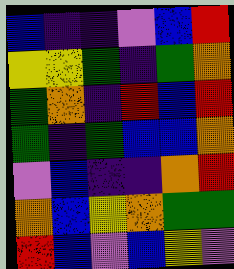[["blue", "indigo", "indigo", "violet", "blue", "red"], ["yellow", "yellow", "green", "indigo", "green", "orange"], ["green", "orange", "indigo", "red", "blue", "red"], ["green", "indigo", "green", "blue", "blue", "orange"], ["violet", "blue", "indigo", "indigo", "orange", "red"], ["orange", "blue", "yellow", "orange", "green", "green"], ["red", "blue", "violet", "blue", "yellow", "violet"]]